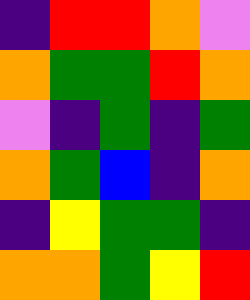[["indigo", "red", "red", "orange", "violet"], ["orange", "green", "green", "red", "orange"], ["violet", "indigo", "green", "indigo", "green"], ["orange", "green", "blue", "indigo", "orange"], ["indigo", "yellow", "green", "green", "indigo"], ["orange", "orange", "green", "yellow", "red"]]